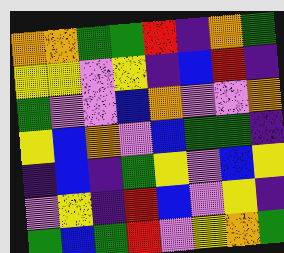[["orange", "orange", "green", "green", "red", "indigo", "orange", "green"], ["yellow", "yellow", "violet", "yellow", "indigo", "blue", "red", "indigo"], ["green", "violet", "violet", "blue", "orange", "violet", "violet", "orange"], ["yellow", "blue", "orange", "violet", "blue", "green", "green", "indigo"], ["indigo", "blue", "indigo", "green", "yellow", "violet", "blue", "yellow"], ["violet", "yellow", "indigo", "red", "blue", "violet", "yellow", "indigo"], ["green", "blue", "green", "red", "violet", "yellow", "orange", "green"]]